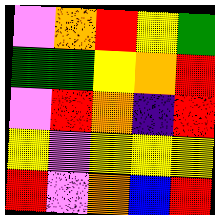[["violet", "orange", "red", "yellow", "green"], ["green", "green", "yellow", "orange", "red"], ["violet", "red", "orange", "indigo", "red"], ["yellow", "violet", "yellow", "yellow", "yellow"], ["red", "violet", "orange", "blue", "red"]]